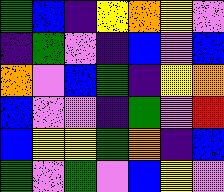[["green", "blue", "indigo", "yellow", "orange", "yellow", "violet"], ["indigo", "green", "violet", "indigo", "blue", "violet", "blue"], ["orange", "violet", "blue", "green", "indigo", "yellow", "orange"], ["blue", "violet", "violet", "indigo", "green", "violet", "red"], ["blue", "yellow", "yellow", "green", "orange", "indigo", "blue"], ["green", "violet", "green", "violet", "blue", "yellow", "violet"]]